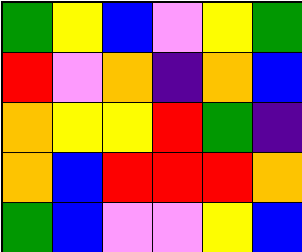[["green", "yellow", "blue", "violet", "yellow", "green"], ["red", "violet", "orange", "indigo", "orange", "blue"], ["orange", "yellow", "yellow", "red", "green", "indigo"], ["orange", "blue", "red", "red", "red", "orange"], ["green", "blue", "violet", "violet", "yellow", "blue"]]